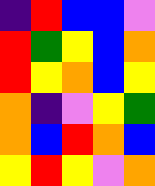[["indigo", "red", "blue", "blue", "violet"], ["red", "green", "yellow", "blue", "orange"], ["red", "yellow", "orange", "blue", "yellow"], ["orange", "indigo", "violet", "yellow", "green"], ["orange", "blue", "red", "orange", "blue"], ["yellow", "red", "yellow", "violet", "orange"]]